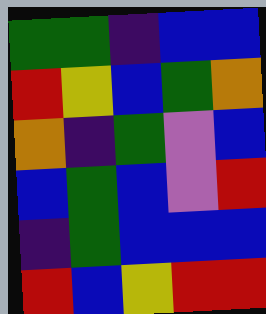[["green", "green", "indigo", "blue", "blue"], ["red", "yellow", "blue", "green", "orange"], ["orange", "indigo", "green", "violet", "blue"], ["blue", "green", "blue", "violet", "red"], ["indigo", "green", "blue", "blue", "blue"], ["red", "blue", "yellow", "red", "red"]]